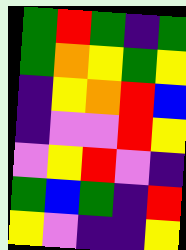[["green", "red", "green", "indigo", "green"], ["green", "orange", "yellow", "green", "yellow"], ["indigo", "yellow", "orange", "red", "blue"], ["indigo", "violet", "violet", "red", "yellow"], ["violet", "yellow", "red", "violet", "indigo"], ["green", "blue", "green", "indigo", "red"], ["yellow", "violet", "indigo", "indigo", "yellow"]]